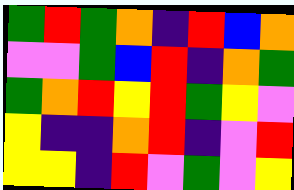[["green", "red", "green", "orange", "indigo", "red", "blue", "orange"], ["violet", "violet", "green", "blue", "red", "indigo", "orange", "green"], ["green", "orange", "red", "yellow", "red", "green", "yellow", "violet"], ["yellow", "indigo", "indigo", "orange", "red", "indigo", "violet", "red"], ["yellow", "yellow", "indigo", "red", "violet", "green", "violet", "yellow"]]